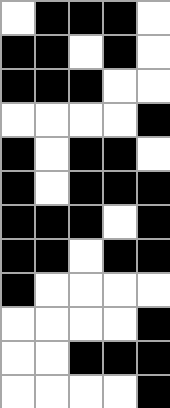[["white", "black", "black", "black", "white"], ["black", "black", "white", "black", "white"], ["black", "black", "black", "white", "white"], ["white", "white", "white", "white", "black"], ["black", "white", "black", "black", "white"], ["black", "white", "black", "black", "black"], ["black", "black", "black", "white", "black"], ["black", "black", "white", "black", "black"], ["black", "white", "white", "white", "white"], ["white", "white", "white", "white", "black"], ["white", "white", "black", "black", "black"], ["white", "white", "white", "white", "black"]]